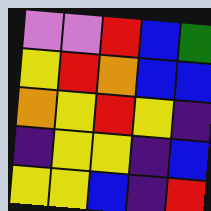[["violet", "violet", "red", "blue", "green"], ["yellow", "red", "orange", "blue", "blue"], ["orange", "yellow", "red", "yellow", "indigo"], ["indigo", "yellow", "yellow", "indigo", "blue"], ["yellow", "yellow", "blue", "indigo", "red"]]